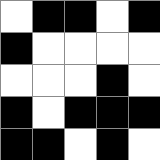[["white", "black", "black", "white", "black"], ["black", "white", "white", "white", "white"], ["white", "white", "white", "black", "white"], ["black", "white", "black", "black", "black"], ["black", "black", "white", "black", "white"]]